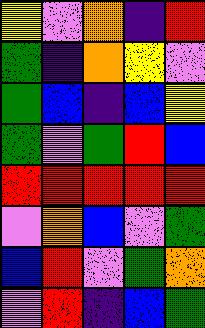[["yellow", "violet", "orange", "indigo", "red"], ["green", "indigo", "orange", "yellow", "violet"], ["green", "blue", "indigo", "blue", "yellow"], ["green", "violet", "green", "red", "blue"], ["red", "red", "red", "red", "red"], ["violet", "orange", "blue", "violet", "green"], ["blue", "red", "violet", "green", "orange"], ["violet", "red", "indigo", "blue", "green"]]